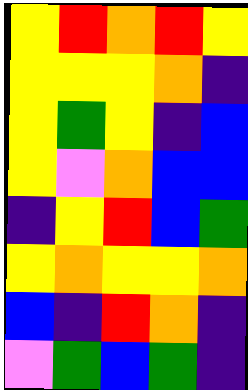[["yellow", "red", "orange", "red", "yellow"], ["yellow", "yellow", "yellow", "orange", "indigo"], ["yellow", "green", "yellow", "indigo", "blue"], ["yellow", "violet", "orange", "blue", "blue"], ["indigo", "yellow", "red", "blue", "green"], ["yellow", "orange", "yellow", "yellow", "orange"], ["blue", "indigo", "red", "orange", "indigo"], ["violet", "green", "blue", "green", "indigo"]]